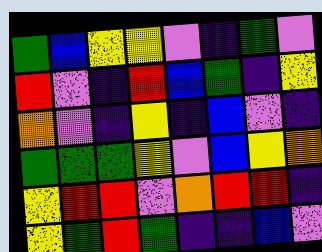[["green", "blue", "yellow", "yellow", "violet", "indigo", "green", "violet"], ["red", "violet", "indigo", "red", "blue", "green", "indigo", "yellow"], ["orange", "violet", "indigo", "yellow", "indigo", "blue", "violet", "indigo"], ["green", "green", "green", "yellow", "violet", "blue", "yellow", "orange"], ["yellow", "red", "red", "violet", "orange", "red", "red", "indigo"], ["yellow", "green", "red", "green", "indigo", "indigo", "blue", "violet"]]